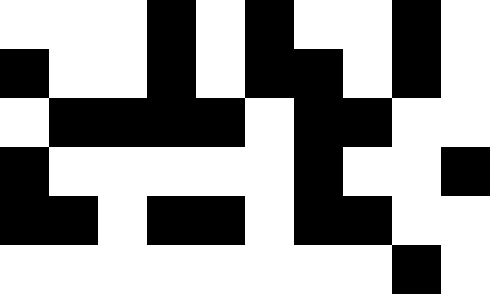[["white", "white", "white", "black", "white", "black", "white", "white", "black", "white"], ["black", "white", "white", "black", "white", "black", "black", "white", "black", "white"], ["white", "black", "black", "black", "black", "white", "black", "black", "white", "white"], ["black", "white", "white", "white", "white", "white", "black", "white", "white", "black"], ["black", "black", "white", "black", "black", "white", "black", "black", "white", "white"], ["white", "white", "white", "white", "white", "white", "white", "white", "black", "white"]]